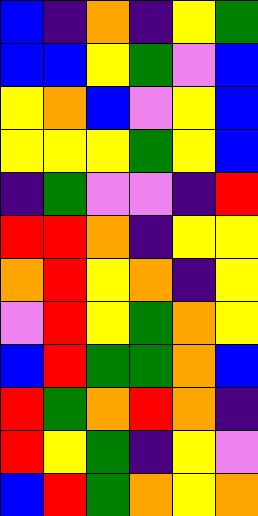[["blue", "indigo", "orange", "indigo", "yellow", "green"], ["blue", "blue", "yellow", "green", "violet", "blue"], ["yellow", "orange", "blue", "violet", "yellow", "blue"], ["yellow", "yellow", "yellow", "green", "yellow", "blue"], ["indigo", "green", "violet", "violet", "indigo", "red"], ["red", "red", "orange", "indigo", "yellow", "yellow"], ["orange", "red", "yellow", "orange", "indigo", "yellow"], ["violet", "red", "yellow", "green", "orange", "yellow"], ["blue", "red", "green", "green", "orange", "blue"], ["red", "green", "orange", "red", "orange", "indigo"], ["red", "yellow", "green", "indigo", "yellow", "violet"], ["blue", "red", "green", "orange", "yellow", "orange"]]